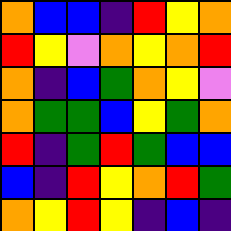[["orange", "blue", "blue", "indigo", "red", "yellow", "orange"], ["red", "yellow", "violet", "orange", "yellow", "orange", "red"], ["orange", "indigo", "blue", "green", "orange", "yellow", "violet"], ["orange", "green", "green", "blue", "yellow", "green", "orange"], ["red", "indigo", "green", "red", "green", "blue", "blue"], ["blue", "indigo", "red", "yellow", "orange", "red", "green"], ["orange", "yellow", "red", "yellow", "indigo", "blue", "indigo"]]